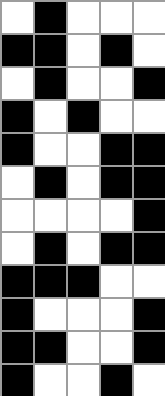[["white", "black", "white", "white", "white"], ["black", "black", "white", "black", "white"], ["white", "black", "white", "white", "black"], ["black", "white", "black", "white", "white"], ["black", "white", "white", "black", "black"], ["white", "black", "white", "black", "black"], ["white", "white", "white", "white", "black"], ["white", "black", "white", "black", "black"], ["black", "black", "black", "white", "white"], ["black", "white", "white", "white", "black"], ["black", "black", "white", "white", "black"], ["black", "white", "white", "black", "white"]]